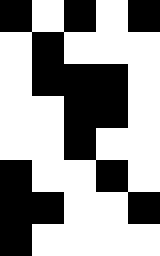[["black", "white", "black", "white", "black"], ["white", "black", "white", "white", "white"], ["white", "black", "black", "black", "white"], ["white", "white", "black", "black", "white"], ["white", "white", "black", "white", "white"], ["black", "white", "white", "black", "white"], ["black", "black", "white", "white", "black"], ["black", "white", "white", "white", "white"]]